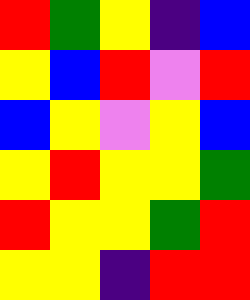[["red", "green", "yellow", "indigo", "blue"], ["yellow", "blue", "red", "violet", "red"], ["blue", "yellow", "violet", "yellow", "blue"], ["yellow", "red", "yellow", "yellow", "green"], ["red", "yellow", "yellow", "green", "red"], ["yellow", "yellow", "indigo", "red", "red"]]